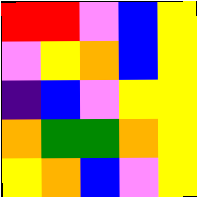[["red", "red", "violet", "blue", "yellow"], ["violet", "yellow", "orange", "blue", "yellow"], ["indigo", "blue", "violet", "yellow", "yellow"], ["orange", "green", "green", "orange", "yellow"], ["yellow", "orange", "blue", "violet", "yellow"]]